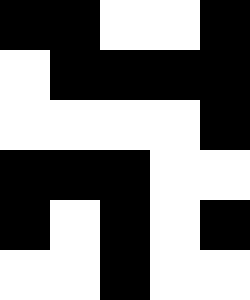[["black", "black", "white", "white", "black"], ["white", "black", "black", "black", "black"], ["white", "white", "white", "white", "black"], ["black", "black", "black", "white", "white"], ["black", "white", "black", "white", "black"], ["white", "white", "black", "white", "white"]]